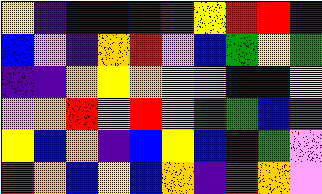[["yellow", "indigo", "blue", "blue", "indigo", "red", "yellow", "red", "red", "indigo"], ["blue", "violet", "indigo", "orange", "red", "violet", "blue", "green", "yellow", "green"], ["indigo", "indigo", "orange", "yellow", "orange", "yellow", "violet", "blue", "blue", "yellow"], ["violet", "orange", "red", "violet", "red", "violet", "red", "green", "blue", "green"], ["yellow", "blue", "orange", "indigo", "blue", "yellow", "blue", "indigo", "green", "violet"], ["red", "orange", "blue", "yellow", "blue", "orange", "indigo", "red", "orange", "violet"]]